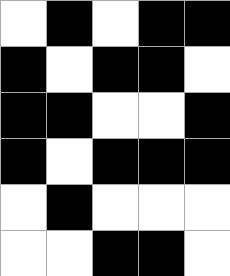[["white", "black", "white", "black", "black"], ["black", "white", "black", "black", "white"], ["black", "black", "white", "white", "black"], ["black", "white", "black", "black", "black"], ["white", "black", "white", "white", "white"], ["white", "white", "black", "black", "white"]]